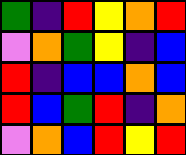[["green", "indigo", "red", "yellow", "orange", "red"], ["violet", "orange", "green", "yellow", "indigo", "blue"], ["red", "indigo", "blue", "blue", "orange", "blue"], ["red", "blue", "green", "red", "indigo", "orange"], ["violet", "orange", "blue", "red", "yellow", "red"]]